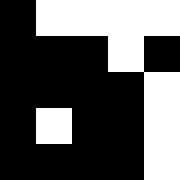[["black", "white", "white", "white", "white"], ["black", "black", "black", "white", "black"], ["black", "black", "black", "black", "white"], ["black", "white", "black", "black", "white"], ["black", "black", "black", "black", "white"]]